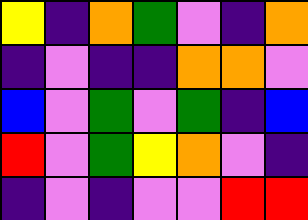[["yellow", "indigo", "orange", "green", "violet", "indigo", "orange"], ["indigo", "violet", "indigo", "indigo", "orange", "orange", "violet"], ["blue", "violet", "green", "violet", "green", "indigo", "blue"], ["red", "violet", "green", "yellow", "orange", "violet", "indigo"], ["indigo", "violet", "indigo", "violet", "violet", "red", "red"]]